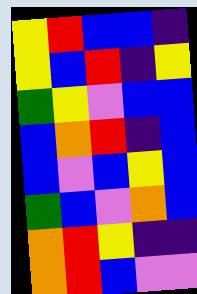[["yellow", "red", "blue", "blue", "indigo"], ["yellow", "blue", "red", "indigo", "yellow"], ["green", "yellow", "violet", "blue", "blue"], ["blue", "orange", "red", "indigo", "blue"], ["blue", "violet", "blue", "yellow", "blue"], ["green", "blue", "violet", "orange", "blue"], ["orange", "red", "yellow", "indigo", "indigo"], ["orange", "red", "blue", "violet", "violet"]]